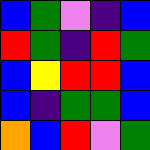[["blue", "green", "violet", "indigo", "blue"], ["red", "green", "indigo", "red", "green"], ["blue", "yellow", "red", "red", "blue"], ["blue", "indigo", "green", "green", "blue"], ["orange", "blue", "red", "violet", "green"]]